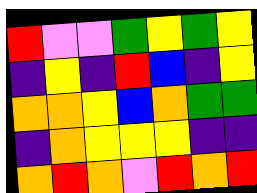[["red", "violet", "violet", "green", "yellow", "green", "yellow"], ["indigo", "yellow", "indigo", "red", "blue", "indigo", "yellow"], ["orange", "orange", "yellow", "blue", "orange", "green", "green"], ["indigo", "orange", "yellow", "yellow", "yellow", "indigo", "indigo"], ["orange", "red", "orange", "violet", "red", "orange", "red"]]